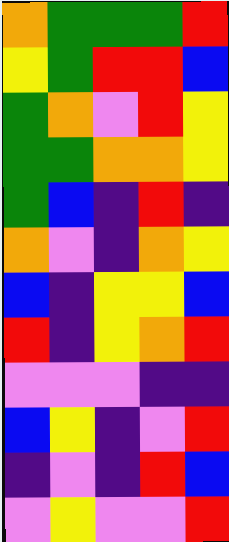[["orange", "green", "green", "green", "red"], ["yellow", "green", "red", "red", "blue"], ["green", "orange", "violet", "red", "yellow"], ["green", "green", "orange", "orange", "yellow"], ["green", "blue", "indigo", "red", "indigo"], ["orange", "violet", "indigo", "orange", "yellow"], ["blue", "indigo", "yellow", "yellow", "blue"], ["red", "indigo", "yellow", "orange", "red"], ["violet", "violet", "violet", "indigo", "indigo"], ["blue", "yellow", "indigo", "violet", "red"], ["indigo", "violet", "indigo", "red", "blue"], ["violet", "yellow", "violet", "violet", "red"]]